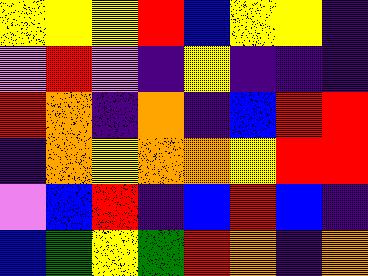[["yellow", "yellow", "yellow", "red", "blue", "yellow", "yellow", "indigo"], ["violet", "red", "violet", "indigo", "yellow", "indigo", "indigo", "indigo"], ["red", "orange", "indigo", "orange", "indigo", "blue", "red", "red"], ["indigo", "orange", "yellow", "orange", "orange", "yellow", "red", "red"], ["violet", "blue", "red", "indigo", "blue", "red", "blue", "indigo"], ["blue", "green", "yellow", "green", "red", "orange", "indigo", "orange"]]